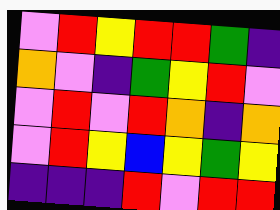[["violet", "red", "yellow", "red", "red", "green", "indigo"], ["orange", "violet", "indigo", "green", "yellow", "red", "violet"], ["violet", "red", "violet", "red", "orange", "indigo", "orange"], ["violet", "red", "yellow", "blue", "yellow", "green", "yellow"], ["indigo", "indigo", "indigo", "red", "violet", "red", "red"]]